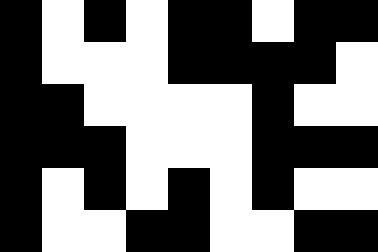[["black", "white", "black", "white", "black", "black", "white", "black", "black"], ["black", "white", "white", "white", "black", "black", "black", "black", "white"], ["black", "black", "white", "white", "white", "white", "black", "white", "white"], ["black", "black", "black", "white", "white", "white", "black", "black", "black"], ["black", "white", "black", "white", "black", "white", "black", "white", "white"], ["black", "white", "white", "black", "black", "white", "white", "black", "black"]]